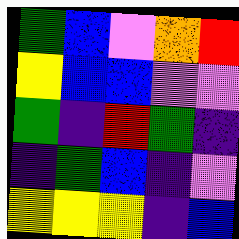[["green", "blue", "violet", "orange", "red"], ["yellow", "blue", "blue", "violet", "violet"], ["green", "indigo", "red", "green", "indigo"], ["indigo", "green", "blue", "indigo", "violet"], ["yellow", "yellow", "yellow", "indigo", "blue"]]